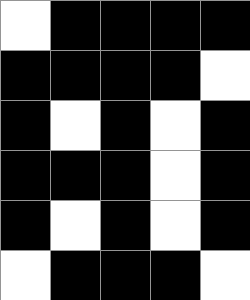[["white", "black", "black", "black", "black"], ["black", "black", "black", "black", "white"], ["black", "white", "black", "white", "black"], ["black", "black", "black", "white", "black"], ["black", "white", "black", "white", "black"], ["white", "black", "black", "black", "white"]]